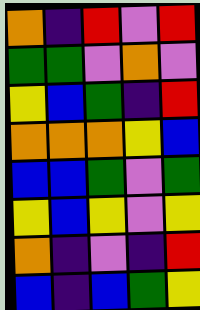[["orange", "indigo", "red", "violet", "red"], ["green", "green", "violet", "orange", "violet"], ["yellow", "blue", "green", "indigo", "red"], ["orange", "orange", "orange", "yellow", "blue"], ["blue", "blue", "green", "violet", "green"], ["yellow", "blue", "yellow", "violet", "yellow"], ["orange", "indigo", "violet", "indigo", "red"], ["blue", "indigo", "blue", "green", "yellow"]]